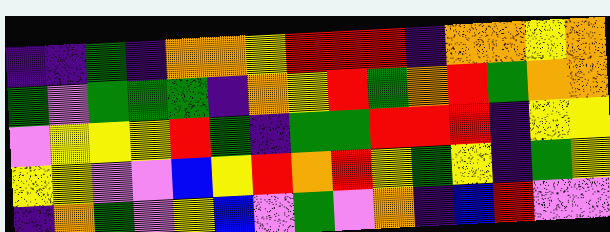[["indigo", "indigo", "green", "indigo", "orange", "orange", "yellow", "red", "red", "red", "indigo", "orange", "orange", "yellow", "orange"], ["green", "violet", "green", "green", "green", "indigo", "orange", "yellow", "red", "green", "orange", "red", "green", "orange", "orange"], ["violet", "yellow", "yellow", "yellow", "red", "green", "indigo", "green", "green", "red", "red", "red", "indigo", "yellow", "yellow"], ["yellow", "yellow", "violet", "violet", "blue", "yellow", "red", "orange", "red", "yellow", "green", "yellow", "indigo", "green", "yellow"], ["indigo", "orange", "green", "violet", "yellow", "blue", "violet", "green", "violet", "orange", "indigo", "blue", "red", "violet", "violet"]]